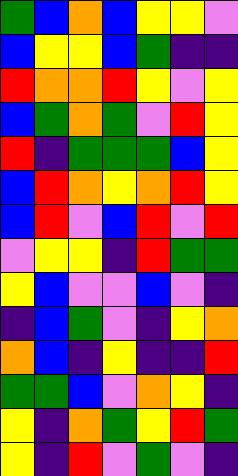[["green", "blue", "orange", "blue", "yellow", "yellow", "violet"], ["blue", "yellow", "yellow", "blue", "green", "indigo", "indigo"], ["red", "orange", "orange", "red", "yellow", "violet", "yellow"], ["blue", "green", "orange", "green", "violet", "red", "yellow"], ["red", "indigo", "green", "green", "green", "blue", "yellow"], ["blue", "red", "orange", "yellow", "orange", "red", "yellow"], ["blue", "red", "violet", "blue", "red", "violet", "red"], ["violet", "yellow", "yellow", "indigo", "red", "green", "green"], ["yellow", "blue", "violet", "violet", "blue", "violet", "indigo"], ["indigo", "blue", "green", "violet", "indigo", "yellow", "orange"], ["orange", "blue", "indigo", "yellow", "indigo", "indigo", "red"], ["green", "green", "blue", "violet", "orange", "yellow", "indigo"], ["yellow", "indigo", "orange", "green", "yellow", "red", "green"], ["yellow", "indigo", "red", "violet", "green", "violet", "indigo"]]